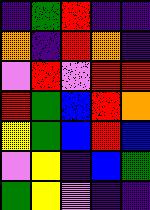[["indigo", "green", "red", "indigo", "indigo"], ["orange", "indigo", "red", "orange", "indigo"], ["violet", "red", "violet", "red", "red"], ["red", "green", "blue", "red", "orange"], ["yellow", "green", "blue", "red", "blue"], ["violet", "yellow", "indigo", "blue", "green"], ["green", "yellow", "violet", "indigo", "indigo"]]